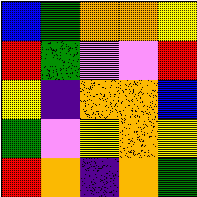[["blue", "green", "orange", "orange", "yellow"], ["red", "green", "violet", "violet", "red"], ["yellow", "indigo", "orange", "orange", "blue"], ["green", "violet", "yellow", "orange", "yellow"], ["red", "orange", "indigo", "orange", "green"]]